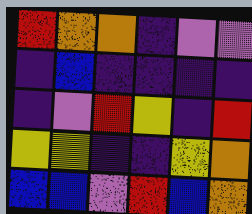[["red", "orange", "orange", "indigo", "violet", "violet"], ["indigo", "blue", "indigo", "indigo", "indigo", "indigo"], ["indigo", "violet", "red", "yellow", "indigo", "red"], ["yellow", "yellow", "indigo", "indigo", "yellow", "orange"], ["blue", "blue", "violet", "red", "blue", "orange"]]